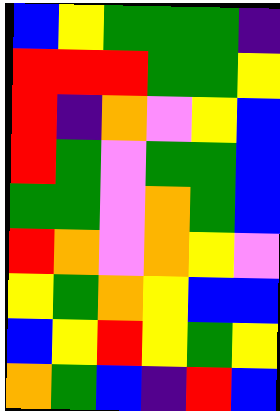[["blue", "yellow", "green", "green", "green", "indigo"], ["red", "red", "red", "green", "green", "yellow"], ["red", "indigo", "orange", "violet", "yellow", "blue"], ["red", "green", "violet", "green", "green", "blue"], ["green", "green", "violet", "orange", "green", "blue"], ["red", "orange", "violet", "orange", "yellow", "violet"], ["yellow", "green", "orange", "yellow", "blue", "blue"], ["blue", "yellow", "red", "yellow", "green", "yellow"], ["orange", "green", "blue", "indigo", "red", "blue"]]